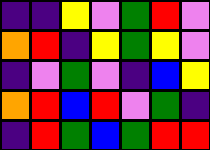[["indigo", "indigo", "yellow", "violet", "green", "red", "violet"], ["orange", "red", "indigo", "yellow", "green", "yellow", "violet"], ["indigo", "violet", "green", "violet", "indigo", "blue", "yellow"], ["orange", "red", "blue", "red", "violet", "green", "indigo"], ["indigo", "red", "green", "blue", "green", "red", "red"]]